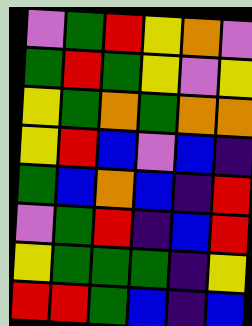[["violet", "green", "red", "yellow", "orange", "violet"], ["green", "red", "green", "yellow", "violet", "yellow"], ["yellow", "green", "orange", "green", "orange", "orange"], ["yellow", "red", "blue", "violet", "blue", "indigo"], ["green", "blue", "orange", "blue", "indigo", "red"], ["violet", "green", "red", "indigo", "blue", "red"], ["yellow", "green", "green", "green", "indigo", "yellow"], ["red", "red", "green", "blue", "indigo", "blue"]]